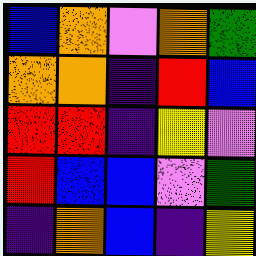[["blue", "orange", "violet", "orange", "green"], ["orange", "orange", "indigo", "red", "blue"], ["red", "red", "indigo", "yellow", "violet"], ["red", "blue", "blue", "violet", "green"], ["indigo", "orange", "blue", "indigo", "yellow"]]